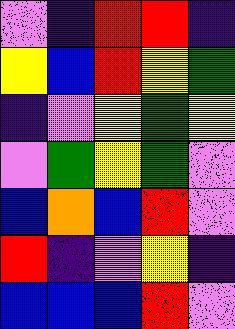[["violet", "indigo", "red", "red", "indigo"], ["yellow", "blue", "red", "yellow", "green"], ["indigo", "violet", "yellow", "green", "yellow"], ["violet", "green", "yellow", "green", "violet"], ["blue", "orange", "blue", "red", "violet"], ["red", "indigo", "violet", "yellow", "indigo"], ["blue", "blue", "blue", "red", "violet"]]